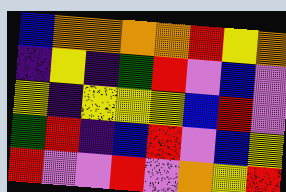[["blue", "orange", "orange", "orange", "orange", "red", "yellow", "orange"], ["indigo", "yellow", "indigo", "green", "red", "violet", "blue", "violet"], ["yellow", "indigo", "yellow", "yellow", "yellow", "blue", "red", "violet"], ["green", "red", "indigo", "blue", "red", "violet", "blue", "yellow"], ["red", "violet", "violet", "red", "violet", "orange", "yellow", "red"]]